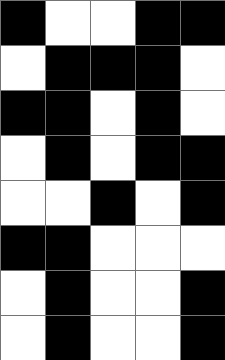[["black", "white", "white", "black", "black"], ["white", "black", "black", "black", "white"], ["black", "black", "white", "black", "white"], ["white", "black", "white", "black", "black"], ["white", "white", "black", "white", "black"], ["black", "black", "white", "white", "white"], ["white", "black", "white", "white", "black"], ["white", "black", "white", "white", "black"]]